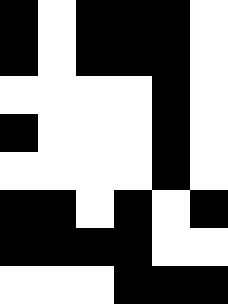[["black", "white", "black", "black", "black", "white"], ["black", "white", "black", "black", "black", "white"], ["white", "white", "white", "white", "black", "white"], ["black", "white", "white", "white", "black", "white"], ["white", "white", "white", "white", "black", "white"], ["black", "black", "white", "black", "white", "black"], ["black", "black", "black", "black", "white", "white"], ["white", "white", "white", "black", "black", "black"]]